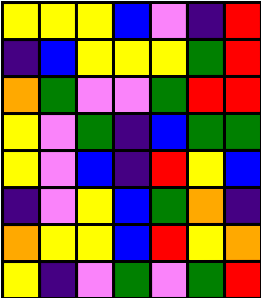[["yellow", "yellow", "yellow", "blue", "violet", "indigo", "red"], ["indigo", "blue", "yellow", "yellow", "yellow", "green", "red"], ["orange", "green", "violet", "violet", "green", "red", "red"], ["yellow", "violet", "green", "indigo", "blue", "green", "green"], ["yellow", "violet", "blue", "indigo", "red", "yellow", "blue"], ["indigo", "violet", "yellow", "blue", "green", "orange", "indigo"], ["orange", "yellow", "yellow", "blue", "red", "yellow", "orange"], ["yellow", "indigo", "violet", "green", "violet", "green", "red"]]